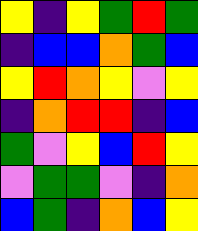[["yellow", "indigo", "yellow", "green", "red", "green"], ["indigo", "blue", "blue", "orange", "green", "blue"], ["yellow", "red", "orange", "yellow", "violet", "yellow"], ["indigo", "orange", "red", "red", "indigo", "blue"], ["green", "violet", "yellow", "blue", "red", "yellow"], ["violet", "green", "green", "violet", "indigo", "orange"], ["blue", "green", "indigo", "orange", "blue", "yellow"]]